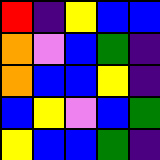[["red", "indigo", "yellow", "blue", "blue"], ["orange", "violet", "blue", "green", "indigo"], ["orange", "blue", "blue", "yellow", "indigo"], ["blue", "yellow", "violet", "blue", "green"], ["yellow", "blue", "blue", "green", "indigo"]]